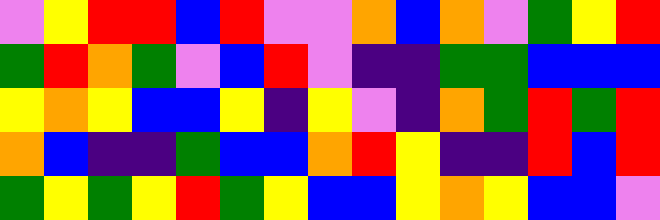[["violet", "yellow", "red", "red", "blue", "red", "violet", "violet", "orange", "blue", "orange", "violet", "green", "yellow", "red"], ["green", "red", "orange", "green", "violet", "blue", "red", "violet", "indigo", "indigo", "green", "green", "blue", "blue", "blue"], ["yellow", "orange", "yellow", "blue", "blue", "yellow", "indigo", "yellow", "violet", "indigo", "orange", "green", "red", "green", "red"], ["orange", "blue", "indigo", "indigo", "green", "blue", "blue", "orange", "red", "yellow", "indigo", "indigo", "red", "blue", "red"], ["green", "yellow", "green", "yellow", "red", "green", "yellow", "blue", "blue", "yellow", "orange", "yellow", "blue", "blue", "violet"]]